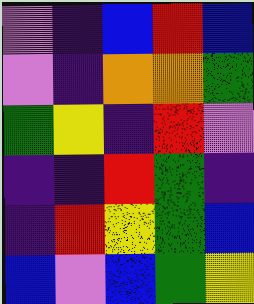[["violet", "indigo", "blue", "red", "blue"], ["violet", "indigo", "orange", "orange", "green"], ["green", "yellow", "indigo", "red", "violet"], ["indigo", "indigo", "red", "green", "indigo"], ["indigo", "red", "yellow", "green", "blue"], ["blue", "violet", "blue", "green", "yellow"]]